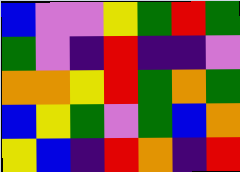[["blue", "violet", "violet", "yellow", "green", "red", "green"], ["green", "violet", "indigo", "red", "indigo", "indigo", "violet"], ["orange", "orange", "yellow", "red", "green", "orange", "green"], ["blue", "yellow", "green", "violet", "green", "blue", "orange"], ["yellow", "blue", "indigo", "red", "orange", "indigo", "red"]]